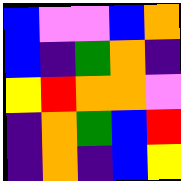[["blue", "violet", "violet", "blue", "orange"], ["blue", "indigo", "green", "orange", "indigo"], ["yellow", "red", "orange", "orange", "violet"], ["indigo", "orange", "green", "blue", "red"], ["indigo", "orange", "indigo", "blue", "yellow"]]